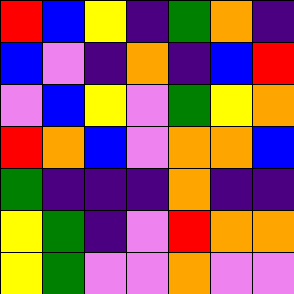[["red", "blue", "yellow", "indigo", "green", "orange", "indigo"], ["blue", "violet", "indigo", "orange", "indigo", "blue", "red"], ["violet", "blue", "yellow", "violet", "green", "yellow", "orange"], ["red", "orange", "blue", "violet", "orange", "orange", "blue"], ["green", "indigo", "indigo", "indigo", "orange", "indigo", "indigo"], ["yellow", "green", "indigo", "violet", "red", "orange", "orange"], ["yellow", "green", "violet", "violet", "orange", "violet", "violet"]]